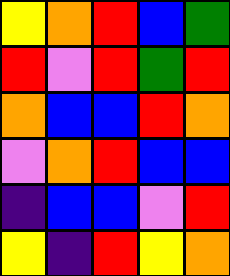[["yellow", "orange", "red", "blue", "green"], ["red", "violet", "red", "green", "red"], ["orange", "blue", "blue", "red", "orange"], ["violet", "orange", "red", "blue", "blue"], ["indigo", "blue", "blue", "violet", "red"], ["yellow", "indigo", "red", "yellow", "orange"]]